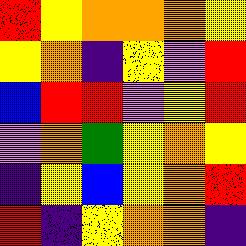[["red", "yellow", "orange", "orange", "orange", "yellow"], ["yellow", "orange", "indigo", "yellow", "violet", "red"], ["blue", "red", "red", "violet", "yellow", "red"], ["violet", "orange", "green", "yellow", "orange", "yellow"], ["indigo", "yellow", "blue", "yellow", "orange", "red"], ["red", "indigo", "yellow", "orange", "orange", "indigo"]]